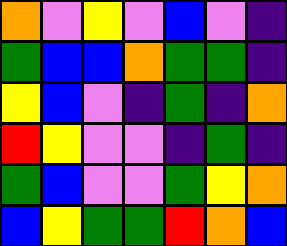[["orange", "violet", "yellow", "violet", "blue", "violet", "indigo"], ["green", "blue", "blue", "orange", "green", "green", "indigo"], ["yellow", "blue", "violet", "indigo", "green", "indigo", "orange"], ["red", "yellow", "violet", "violet", "indigo", "green", "indigo"], ["green", "blue", "violet", "violet", "green", "yellow", "orange"], ["blue", "yellow", "green", "green", "red", "orange", "blue"]]